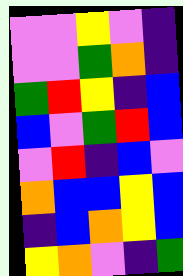[["violet", "violet", "yellow", "violet", "indigo"], ["violet", "violet", "green", "orange", "indigo"], ["green", "red", "yellow", "indigo", "blue"], ["blue", "violet", "green", "red", "blue"], ["violet", "red", "indigo", "blue", "violet"], ["orange", "blue", "blue", "yellow", "blue"], ["indigo", "blue", "orange", "yellow", "blue"], ["yellow", "orange", "violet", "indigo", "green"]]